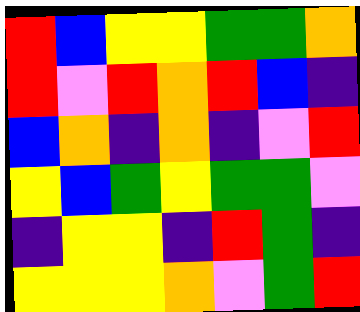[["red", "blue", "yellow", "yellow", "green", "green", "orange"], ["red", "violet", "red", "orange", "red", "blue", "indigo"], ["blue", "orange", "indigo", "orange", "indigo", "violet", "red"], ["yellow", "blue", "green", "yellow", "green", "green", "violet"], ["indigo", "yellow", "yellow", "indigo", "red", "green", "indigo"], ["yellow", "yellow", "yellow", "orange", "violet", "green", "red"]]